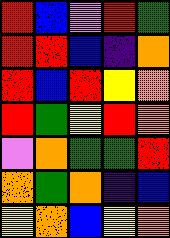[["red", "blue", "violet", "red", "green"], ["red", "red", "blue", "indigo", "orange"], ["red", "blue", "red", "yellow", "orange"], ["red", "green", "yellow", "red", "orange"], ["violet", "orange", "green", "green", "red"], ["orange", "green", "orange", "indigo", "blue"], ["yellow", "orange", "blue", "yellow", "orange"]]